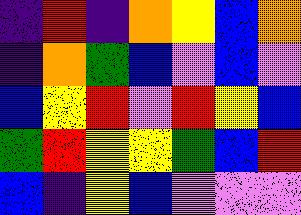[["indigo", "red", "indigo", "orange", "yellow", "blue", "orange"], ["indigo", "orange", "green", "blue", "violet", "blue", "violet"], ["blue", "yellow", "red", "violet", "red", "yellow", "blue"], ["green", "red", "yellow", "yellow", "green", "blue", "red"], ["blue", "indigo", "yellow", "blue", "violet", "violet", "violet"]]